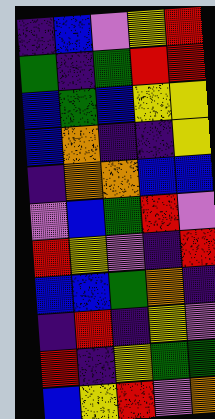[["indigo", "blue", "violet", "yellow", "red"], ["green", "indigo", "green", "red", "red"], ["blue", "green", "blue", "yellow", "yellow"], ["blue", "orange", "indigo", "indigo", "yellow"], ["indigo", "orange", "orange", "blue", "blue"], ["violet", "blue", "green", "red", "violet"], ["red", "yellow", "violet", "indigo", "red"], ["blue", "blue", "green", "orange", "indigo"], ["indigo", "red", "indigo", "yellow", "violet"], ["red", "indigo", "yellow", "green", "green"], ["blue", "yellow", "red", "violet", "orange"]]